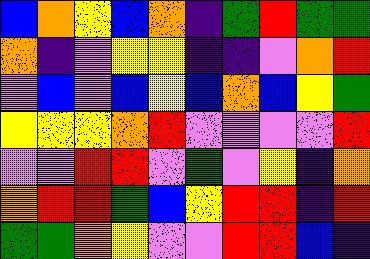[["blue", "orange", "yellow", "blue", "orange", "indigo", "green", "red", "green", "green"], ["orange", "indigo", "violet", "yellow", "yellow", "indigo", "indigo", "violet", "orange", "red"], ["violet", "blue", "violet", "blue", "yellow", "blue", "orange", "blue", "yellow", "green"], ["yellow", "yellow", "yellow", "orange", "red", "violet", "violet", "violet", "violet", "red"], ["violet", "violet", "red", "red", "violet", "green", "violet", "yellow", "indigo", "orange"], ["orange", "red", "red", "green", "blue", "yellow", "red", "red", "indigo", "red"], ["green", "green", "orange", "yellow", "violet", "violet", "red", "red", "blue", "indigo"]]